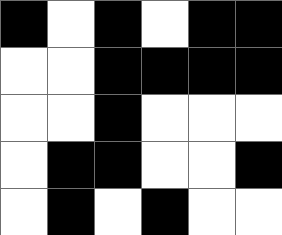[["black", "white", "black", "white", "black", "black"], ["white", "white", "black", "black", "black", "black"], ["white", "white", "black", "white", "white", "white"], ["white", "black", "black", "white", "white", "black"], ["white", "black", "white", "black", "white", "white"]]